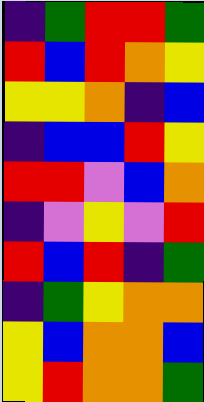[["indigo", "green", "red", "red", "green"], ["red", "blue", "red", "orange", "yellow"], ["yellow", "yellow", "orange", "indigo", "blue"], ["indigo", "blue", "blue", "red", "yellow"], ["red", "red", "violet", "blue", "orange"], ["indigo", "violet", "yellow", "violet", "red"], ["red", "blue", "red", "indigo", "green"], ["indigo", "green", "yellow", "orange", "orange"], ["yellow", "blue", "orange", "orange", "blue"], ["yellow", "red", "orange", "orange", "green"]]